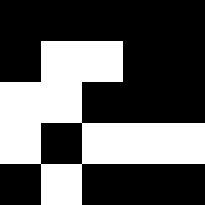[["black", "black", "black", "black", "black"], ["black", "white", "white", "black", "black"], ["white", "white", "black", "black", "black"], ["white", "black", "white", "white", "white"], ["black", "white", "black", "black", "black"]]